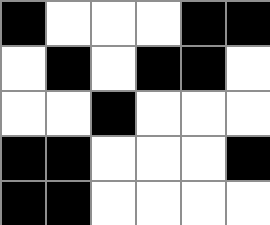[["black", "white", "white", "white", "black", "black"], ["white", "black", "white", "black", "black", "white"], ["white", "white", "black", "white", "white", "white"], ["black", "black", "white", "white", "white", "black"], ["black", "black", "white", "white", "white", "white"]]